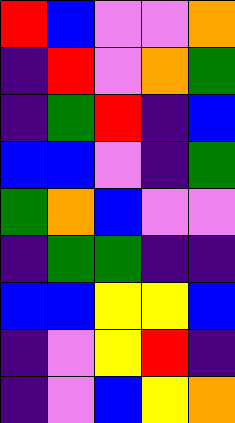[["red", "blue", "violet", "violet", "orange"], ["indigo", "red", "violet", "orange", "green"], ["indigo", "green", "red", "indigo", "blue"], ["blue", "blue", "violet", "indigo", "green"], ["green", "orange", "blue", "violet", "violet"], ["indigo", "green", "green", "indigo", "indigo"], ["blue", "blue", "yellow", "yellow", "blue"], ["indigo", "violet", "yellow", "red", "indigo"], ["indigo", "violet", "blue", "yellow", "orange"]]